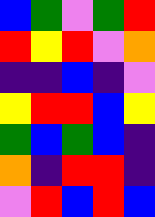[["blue", "green", "violet", "green", "red"], ["red", "yellow", "red", "violet", "orange"], ["indigo", "indigo", "blue", "indigo", "violet"], ["yellow", "red", "red", "blue", "yellow"], ["green", "blue", "green", "blue", "indigo"], ["orange", "indigo", "red", "red", "indigo"], ["violet", "red", "blue", "red", "blue"]]